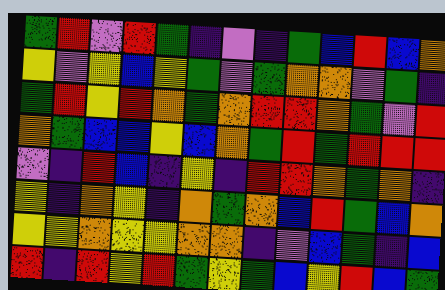[["green", "red", "violet", "red", "green", "indigo", "violet", "indigo", "green", "blue", "red", "blue", "orange"], ["yellow", "violet", "yellow", "blue", "yellow", "green", "violet", "green", "orange", "orange", "violet", "green", "indigo"], ["green", "red", "yellow", "red", "orange", "green", "orange", "red", "red", "orange", "green", "violet", "red"], ["orange", "green", "blue", "blue", "yellow", "blue", "orange", "green", "red", "green", "red", "red", "red"], ["violet", "indigo", "red", "blue", "indigo", "yellow", "indigo", "red", "red", "orange", "green", "orange", "indigo"], ["yellow", "indigo", "orange", "yellow", "indigo", "orange", "green", "orange", "blue", "red", "green", "blue", "orange"], ["yellow", "yellow", "orange", "yellow", "yellow", "orange", "orange", "indigo", "violet", "blue", "green", "indigo", "blue"], ["red", "indigo", "red", "yellow", "red", "green", "yellow", "green", "blue", "yellow", "red", "blue", "green"]]